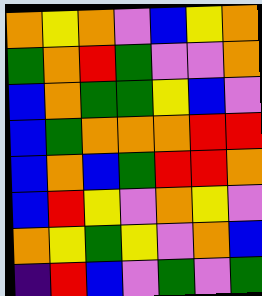[["orange", "yellow", "orange", "violet", "blue", "yellow", "orange"], ["green", "orange", "red", "green", "violet", "violet", "orange"], ["blue", "orange", "green", "green", "yellow", "blue", "violet"], ["blue", "green", "orange", "orange", "orange", "red", "red"], ["blue", "orange", "blue", "green", "red", "red", "orange"], ["blue", "red", "yellow", "violet", "orange", "yellow", "violet"], ["orange", "yellow", "green", "yellow", "violet", "orange", "blue"], ["indigo", "red", "blue", "violet", "green", "violet", "green"]]